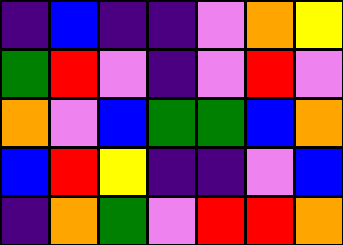[["indigo", "blue", "indigo", "indigo", "violet", "orange", "yellow"], ["green", "red", "violet", "indigo", "violet", "red", "violet"], ["orange", "violet", "blue", "green", "green", "blue", "orange"], ["blue", "red", "yellow", "indigo", "indigo", "violet", "blue"], ["indigo", "orange", "green", "violet", "red", "red", "orange"]]